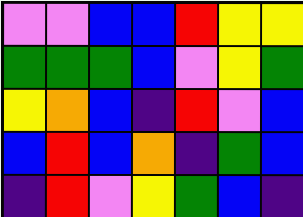[["violet", "violet", "blue", "blue", "red", "yellow", "yellow"], ["green", "green", "green", "blue", "violet", "yellow", "green"], ["yellow", "orange", "blue", "indigo", "red", "violet", "blue"], ["blue", "red", "blue", "orange", "indigo", "green", "blue"], ["indigo", "red", "violet", "yellow", "green", "blue", "indigo"]]